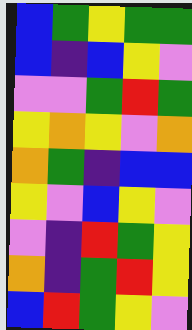[["blue", "green", "yellow", "green", "green"], ["blue", "indigo", "blue", "yellow", "violet"], ["violet", "violet", "green", "red", "green"], ["yellow", "orange", "yellow", "violet", "orange"], ["orange", "green", "indigo", "blue", "blue"], ["yellow", "violet", "blue", "yellow", "violet"], ["violet", "indigo", "red", "green", "yellow"], ["orange", "indigo", "green", "red", "yellow"], ["blue", "red", "green", "yellow", "violet"]]